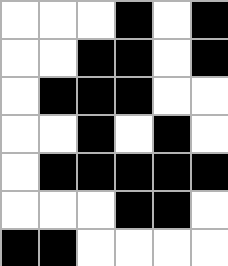[["white", "white", "white", "black", "white", "black"], ["white", "white", "black", "black", "white", "black"], ["white", "black", "black", "black", "white", "white"], ["white", "white", "black", "white", "black", "white"], ["white", "black", "black", "black", "black", "black"], ["white", "white", "white", "black", "black", "white"], ["black", "black", "white", "white", "white", "white"]]